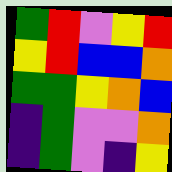[["green", "red", "violet", "yellow", "red"], ["yellow", "red", "blue", "blue", "orange"], ["green", "green", "yellow", "orange", "blue"], ["indigo", "green", "violet", "violet", "orange"], ["indigo", "green", "violet", "indigo", "yellow"]]